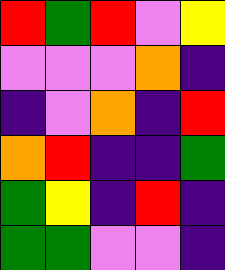[["red", "green", "red", "violet", "yellow"], ["violet", "violet", "violet", "orange", "indigo"], ["indigo", "violet", "orange", "indigo", "red"], ["orange", "red", "indigo", "indigo", "green"], ["green", "yellow", "indigo", "red", "indigo"], ["green", "green", "violet", "violet", "indigo"]]